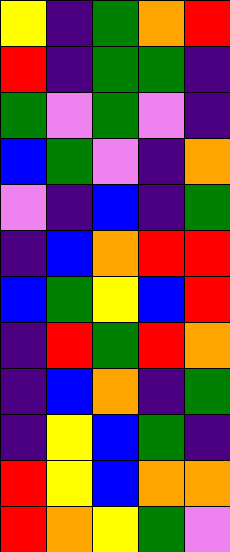[["yellow", "indigo", "green", "orange", "red"], ["red", "indigo", "green", "green", "indigo"], ["green", "violet", "green", "violet", "indigo"], ["blue", "green", "violet", "indigo", "orange"], ["violet", "indigo", "blue", "indigo", "green"], ["indigo", "blue", "orange", "red", "red"], ["blue", "green", "yellow", "blue", "red"], ["indigo", "red", "green", "red", "orange"], ["indigo", "blue", "orange", "indigo", "green"], ["indigo", "yellow", "blue", "green", "indigo"], ["red", "yellow", "blue", "orange", "orange"], ["red", "orange", "yellow", "green", "violet"]]